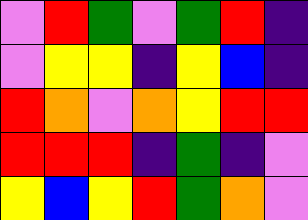[["violet", "red", "green", "violet", "green", "red", "indigo"], ["violet", "yellow", "yellow", "indigo", "yellow", "blue", "indigo"], ["red", "orange", "violet", "orange", "yellow", "red", "red"], ["red", "red", "red", "indigo", "green", "indigo", "violet"], ["yellow", "blue", "yellow", "red", "green", "orange", "violet"]]